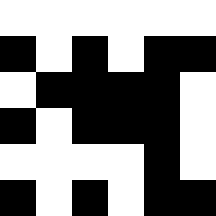[["white", "white", "white", "white", "white", "white"], ["black", "white", "black", "white", "black", "black"], ["white", "black", "black", "black", "black", "white"], ["black", "white", "black", "black", "black", "white"], ["white", "white", "white", "white", "black", "white"], ["black", "white", "black", "white", "black", "black"]]